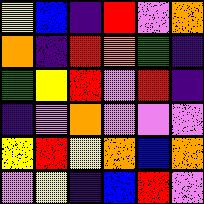[["yellow", "blue", "indigo", "red", "violet", "orange"], ["orange", "indigo", "red", "orange", "green", "indigo"], ["green", "yellow", "red", "violet", "red", "indigo"], ["indigo", "violet", "orange", "violet", "violet", "violet"], ["yellow", "red", "yellow", "orange", "blue", "orange"], ["violet", "yellow", "indigo", "blue", "red", "violet"]]